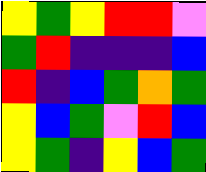[["yellow", "green", "yellow", "red", "red", "violet"], ["green", "red", "indigo", "indigo", "indigo", "blue"], ["red", "indigo", "blue", "green", "orange", "green"], ["yellow", "blue", "green", "violet", "red", "blue"], ["yellow", "green", "indigo", "yellow", "blue", "green"]]